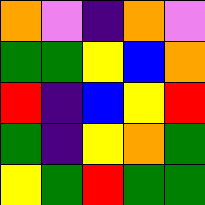[["orange", "violet", "indigo", "orange", "violet"], ["green", "green", "yellow", "blue", "orange"], ["red", "indigo", "blue", "yellow", "red"], ["green", "indigo", "yellow", "orange", "green"], ["yellow", "green", "red", "green", "green"]]